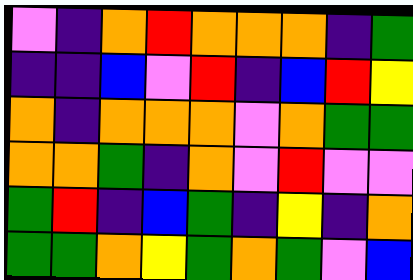[["violet", "indigo", "orange", "red", "orange", "orange", "orange", "indigo", "green"], ["indigo", "indigo", "blue", "violet", "red", "indigo", "blue", "red", "yellow"], ["orange", "indigo", "orange", "orange", "orange", "violet", "orange", "green", "green"], ["orange", "orange", "green", "indigo", "orange", "violet", "red", "violet", "violet"], ["green", "red", "indigo", "blue", "green", "indigo", "yellow", "indigo", "orange"], ["green", "green", "orange", "yellow", "green", "orange", "green", "violet", "blue"]]